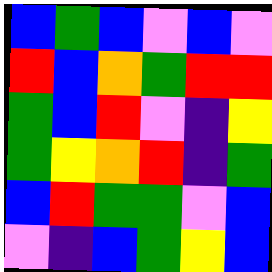[["blue", "green", "blue", "violet", "blue", "violet"], ["red", "blue", "orange", "green", "red", "red"], ["green", "blue", "red", "violet", "indigo", "yellow"], ["green", "yellow", "orange", "red", "indigo", "green"], ["blue", "red", "green", "green", "violet", "blue"], ["violet", "indigo", "blue", "green", "yellow", "blue"]]